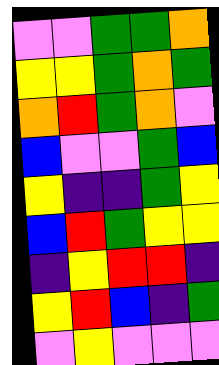[["violet", "violet", "green", "green", "orange"], ["yellow", "yellow", "green", "orange", "green"], ["orange", "red", "green", "orange", "violet"], ["blue", "violet", "violet", "green", "blue"], ["yellow", "indigo", "indigo", "green", "yellow"], ["blue", "red", "green", "yellow", "yellow"], ["indigo", "yellow", "red", "red", "indigo"], ["yellow", "red", "blue", "indigo", "green"], ["violet", "yellow", "violet", "violet", "violet"]]